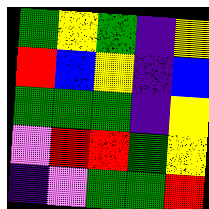[["green", "yellow", "green", "indigo", "yellow"], ["red", "blue", "yellow", "indigo", "blue"], ["green", "green", "green", "indigo", "yellow"], ["violet", "red", "red", "green", "yellow"], ["indigo", "violet", "green", "green", "red"]]